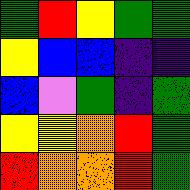[["green", "red", "yellow", "green", "green"], ["yellow", "blue", "blue", "indigo", "indigo"], ["blue", "violet", "green", "indigo", "green"], ["yellow", "yellow", "orange", "red", "green"], ["red", "orange", "orange", "red", "green"]]